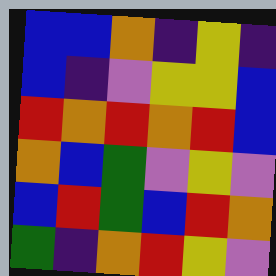[["blue", "blue", "orange", "indigo", "yellow", "indigo"], ["blue", "indigo", "violet", "yellow", "yellow", "blue"], ["red", "orange", "red", "orange", "red", "blue"], ["orange", "blue", "green", "violet", "yellow", "violet"], ["blue", "red", "green", "blue", "red", "orange"], ["green", "indigo", "orange", "red", "yellow", "violet"]]